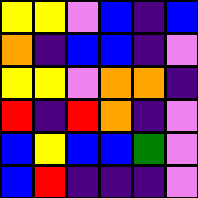[["yellow", "yellow", "violet", "blue", "indigo", "blue"], ["orange", "indigo", "blue", "blue", "indigo", "violet"], ["yellow", "yellow", "violet", "orange", "orange", "indigo"], ["red", "indigo", "red", "orange", "indigo", "violet"], ["blue", "yellow", "blue", "blue", "green", "violet"], ["blue", "red", "indigo", "indigo", "indigo", "violet"]]